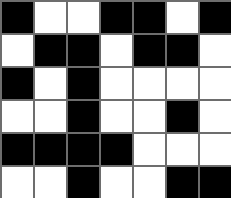[["black", "white", "white", "black", "black", "white", "black"], ["white", "black", "black", "white", "black", "black", "white"], ["black", "white", "black", "white", "white", "white", "white"], ["white", "white", "black", "white", "white", "black", "white"], ["black", "black", "black", "black", "white", "white", "white"], ["white", "white", "black", "white", "white", "black", "black"]]